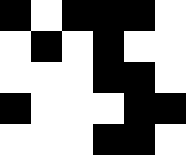[["black", "white", "black", "black", "black", "white"], ["white", "black", "white", "black", "white", "white"], ["white", "white", "white", "black", "black", "white"], ["black", "white", "white", "white", "black", "black"], ["white", "white", "white", "black", "black", "white"]]